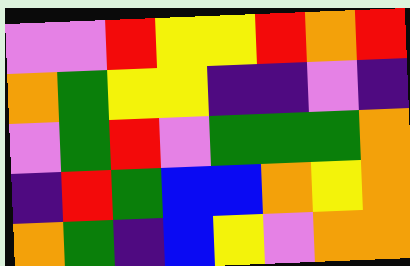[["violet", "violet", "red", "yellow", "yellow", "red", "orange", "red"], ["orange", "green", "yellow", "yellow", "indigo", "indigo", "violet", "indigo"], ["violet", "green", "red", "violet", "green", "green", "green", "orange"], ["indigo", "red", "green", "blue", "blue", "orange", "yellow", "orange"], ["orange", "green", "indigo", "blue", "yellow", "violet", "orange", "orange"]]